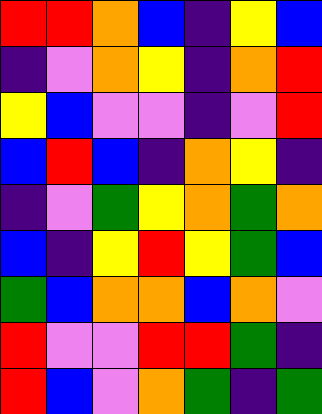[["red", "red", "orange", "blue", "indigo", "yellow", "blue"], ["indigo", "violet", "orange", "yellow", "indigo", "orange", "red"], ["yellow", "blue", "violet", "violet", "indigo", "violet", "red"], ["blue", "red", "blue", "indigo", "orange", "yellow", "indigo"], ["indigo", "violet", "green", "yellow", "orange", "green", "orange"], ["blue", "indigo", "yellow", "red", "yellow", "green", "blue"], ["green", "blue", "orange", "orange", "blue", "orange", "violet"], ["red", "violet", "violet", "red", "red", "green", "indigo"], ["red", "blue", "violet", "orange", "green", "indigo", "green"]]